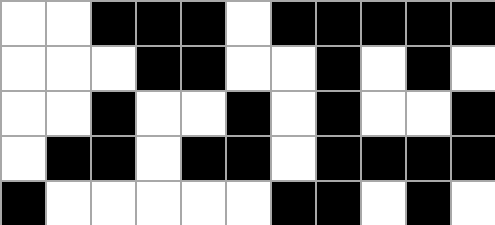[["white", "white", "black", "black", "black", "white", "black", "black", "black", "black", "black"], ["white", "white", "white", "black", "black", "white", "white", "black", "white", "black", "white"], ["white", "white", "black", "white", "white", "black", "white", "black", "white", "white", "black"], ["white", "black", "black", "white", "black", "black", "white", "black", "black", "black", "black"], ["black", "white", "white", "white", "white", "white", "black", "black", "white", "black", "white"]]